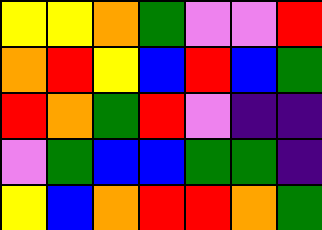[["yellow", "yellow", "orange", "green", "violet", "violet", "red"], ["orange", "red", "yellow", "blue", "red", "blue", "green"], ["red", "orange", "green", "red", "violet", "indigo", "indigo"], ["violet", "green", "blue", "blue", "green", "green", "indigo"], ["yellow", "blue", "orange", "red", "red", "orange", "green"]]